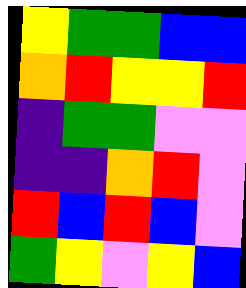[["yellow", "green", "green", "blue", "blue"], ["orange", "red", "yellow", "yellow", "red"], ["indigo", "green", "green", "violet", "violet"], ["indigo", "indigo", "orange", "red", "violet"], ["red", "blue", "red", "blue", "violet"], ["green", "yellow", "violet", "yellow", "blue"]]